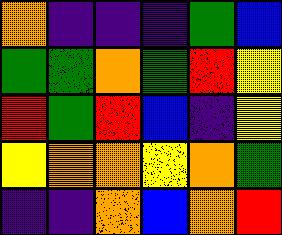[["orange", "indigo", "indigo", "indigo", "green", "blue"], ["green", "green", "orange", "green", "red", "yellow"], ["red", "green", "red", "blue", "indigo", "yellow"], ["yellow", "orange", "orange", "yellow", "orange", "green"], ["indigo", "indigo", "orange", "blue", "orange", "red"]]